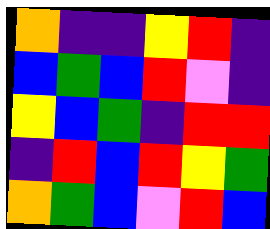[["orange", "indigo", "indigo", "yellow", "red", "indigo"], ["blue", "green", "blue", "red", "violet", "indigo"], ["yellow", "blue", "green", "indigo", "red", "red"], ["indigo", "red", "blue", "red", "yellow", "green"], ["orange", "green", "blue", "violet", "red", "blue"]]